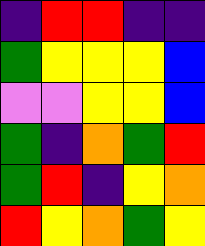[["indigo", "red", "red", "indigo", "indigo"], ["green", "yellow", "yellow", "yellow", "blue"], ["violet", "violet", "yellow", "yellow", "blue"], ["green", "indigo", "orange", "green", "red"], ["green", "red", "indigo", "yellow", "orange"], ["red", "yellow", "orange", "green", "yellow"]]